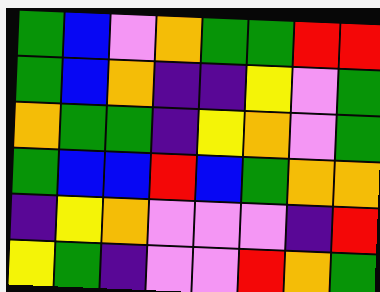[["green", "blue", "violet", "orange", "green", "green", "red", "red"], ["green", "blue", "orange", "indigo", "indigo", "yellow", "violet", "green"], ["orange", "green", "green", "indigo", "yellow", "orange", "violet", "green"], ["green", "blue", "blue", "red", "blue", "green", "orange", "orange"], ["indigo", "yellow", "orange", "violet", "violet", "violet", "indigo", "red"], ["yellow", "green", "indigo", "violet", "violet", "red", "orange", "green"]]